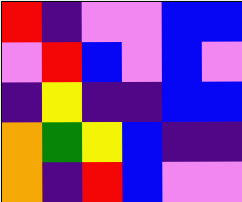[["red", "indigo", "violet", "violet", "blue", "blue"], ["violet", "red", "blue", "violet", "blue", "violet"], ["indigo", "yellow", "indigo", "indigo", "blue", "blue"], ["orange", "green", "yellow", "blue", "indigo", "indigo"], ["orange", "indigo", "red", "blue", "violet", "violet"]]